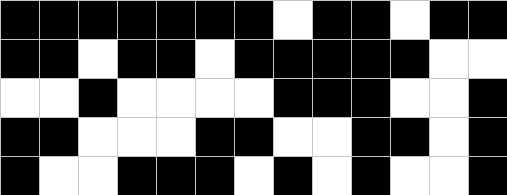[["black", "black", "black", "black", "black", "black", "black", "white", "black", "black", "white", "black", "black"], ["black", "black", "white", "black", "black", "white", "black", "black", "black", "black", "black", "white", "white"], ["white", "white", "black", "white", "white", "white", "white", "black", "black", "black", "white", "white", "black"], ["black", "black", "white", "white", "white", "black", "black", "white", "white", "black", "black", "white", "black"], ["black", "white", "white", "black", "black", "black", "white", "black", "white", "black", "white", "white", "black"]]